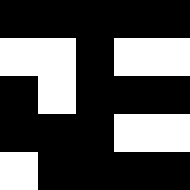[["black", "black", "black", "black", "black"], ["white", "white", "black", "white", "white"], ["black", "white", "black", "black", "black"], ["black", "black", "black", "white", "white"], ["white", "black", "black", "black", "black"]]